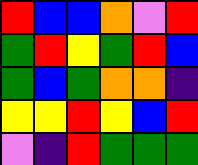[["red", "blue", "blue", "orange", "violet", "red"], ["green", "red", "yellow", "green", "red", "blue"], ["green", "blue", "green", "orange", "orange", "indigo"], ["yellow", "yellow", "red", "yellow", "blue", "red"], ["violet", "indigo", "red", "green", "green", "green"]]